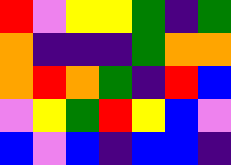[["red", "violet", "yellow", "yellow", "green", "indigo", "green"], ["orange", "indigo", "indigo", "indigo", "green", "orange", "orange"], ["orange", "red", "orange", "green", "indigo", "red", "blue"], ["violet", "yellow", "green", "red", "yellow", "blue", "violet"], ["blue", "violet", "blue", "indigo", "blue", "blue", "indigo"]]